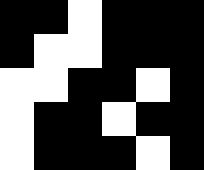[["black", "black", "white", "black", "black", "black"], ["black", "white", "white", "black", "black", "black"], ["white", "white", "black", "black", "white", "black"], ["white", "black", "black", "white", "black", "black"], ["white", "black", "black", "black", "white", "black"]]